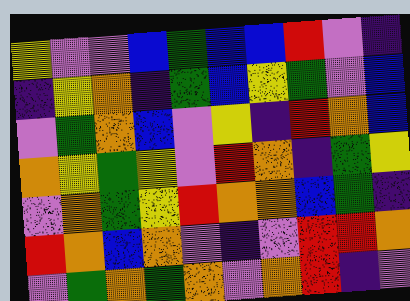[["yellow", "violet", "violet", "blue", "green", "blue", "blue", "red", "violet", "indigo"], ["indigo", "yellow", "orange", "indigo", "green", "blue", "yellow", "green", "violet", "blue"], ["violet", "green", "orange", "blue", "violet", "yellow", "indigo", "red", "orange", "blue"], ["orange", "yellow", "green", "yellow", "violet", "red", "orange", "indigo", "green", "yellow"], ["violet", "orange", "green", "yellow", "red", "orange", "orange", "blue", "green", "indigo"], ["red", "orange", "blue", "orange", "violet", "indigo", "violet", "red", "red", "orange"], ["violet", "green", "orange", "green", "orange", "violet", "orange", "red", "indigo", "violet"]]